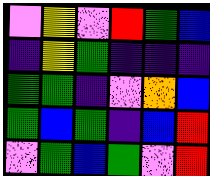[["violet", "yellow", "violet", "red", "green", "blue"], ["indigo", "yellow", "green", "indigo", "indigo", "indigo"], ["green", "green", "indigo", "violet", "orange", "blue"], ["green", "blue", "green", "indigo", "blue", "red"], ["violet", "green", "blue", "green", "violet", "red"]]